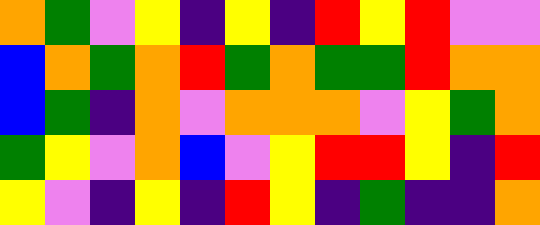[["orange", "green", "violet", "yellow", "indigo", "yellow", "indigo", "red", "yellow", "red", "violet", "violet"], ["blue", "orange", "green", "orange", "red", "green", "orange", "green", "green", "red", "orange", "orange"], ["blue", "green", "indigo", "orange", "violet", "orange", "orange", "orange", "violet", "yellow", "green", "orange"], ["green", "yellow", "violet", "orange", "blue", "violet", "yellow", "red", "red", "yellow", "indigo", "red"], ["yellow", "violet", "indigo", "yellow", "indigo", "red", "yellow", "indigo", "green", "indigo", "indigo", "orange"]]